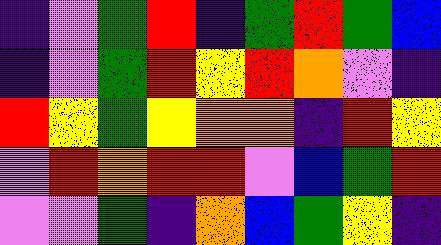[["indigo", "violet", "green", "red", "indigo", "green", "red", "green", "blue"], ["indigo", "violet", "green", "red", "yellow", "red", "orange", "violet", "indigo"], ["red", "yellow", "green", "yellow", "orange", "orange", "indigo", "red", "yellow"], ["violet", "red", "orange", "red", "red", "violet", "blue", "green", "red"], ["violet", "violet", "green", "indigo", "orange", "blue", "green", "yellow", "indigo"]]